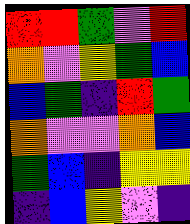[["red", "red", "green", "violet", "red"], ["orange", "violet", "yellow", "green", "blue"], ["blue", "green", "indigo", "red", "green"], ["orange", "violet", "violet", "orange", "blue"], ["green", "blue", "indigo", "yellow", "yellow"], ["indigo", "blue", "yellow", "violet", "indigo"]]